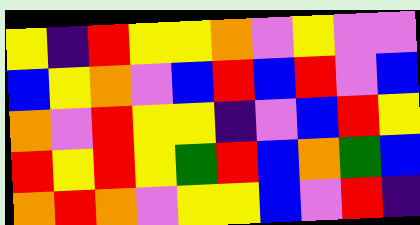[["yellow", "indigo", "red", "yellow", "yellow", "orange", "violet", "yellow", "violet", "violet"], ["blue", "yellow", "orange", "violet", "blue", "red", "blue", "red", "violet", "blue"], ["orange", "violet", "red", "yellow", "yellow", "indigo", "violet", "blue", "red", "yellow"], ["red", "yellow", "red", "yellow", "green", "red", "blue", "orange", "green", "blue"], ["orange", "red", "orange", "violet", "yellow", "yellow", "blue", "violet", "red", "indigo"]]